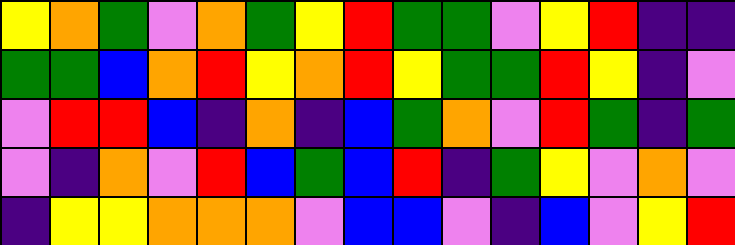[["yellow", "orange", "green", "violet", "orange", "green", "yellow", "red", "green", "green", "violet", "yellow", "red", "indigo", "indigo"], ["green", "green", "blue", "orange", "red", "yellow", "orange", "red", "yellow", "green", "green", "red", "yellow", "indigo", "violet"], ["violet", "red", "red", "blue", "indigo", "orange", "indigo", "blue", "green", "orange", "violet", "red", "green", "indigo", "green"], ["violet", "indigo", "orange", "violet", "red", "blue", "green", "blue", "red", "indigo", "green", "yellow", "violet", "orange", "violet"], ["indigo", "yellow", "yellow", "orange", "orange", "orange", "violet", "blue", "blue", "violet", "indigo", "blue", "violet", "yellow", "red"]]